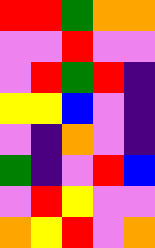[["red", "red", "green", "orange", "orange"], ["violet", "violet", "red", "violet", "violet"], ["violet", "red", "green", "red", "indigo"], ["yellow", "yellow", "blue", "violet", "indigo"], ["violet", "indigo", "orange", "violet", "indigo"], ["green", "indigo", "violet", "red", "blue"], ["violet", "red", "yellow", "violet", "violet"], ["orange", "yellow", "red", "violet", "orange"]]